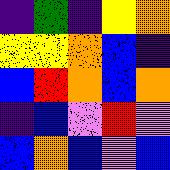[["indigo", "green", "indigo", "yellow", "orange"], ["yellow", "yellow", "orange", "blue", "indigo"], ["blue", "red", "orange", "blue", "orange"], ["indigo", "blue", "violet", "red", "violet"], ["blue", "orange", "blue", "violet", "blue"]]